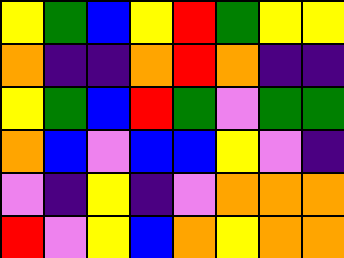[["yellow", "green", "blue", "yellow", "red", "green", "yellow", "yellow"], ["orange", "indigo", "indigo", "orange", "red", "orange", "indigo", "indigo"], ["yellow", "green", "blue", "red", "green", "violet", "green", "green"], ["orange", "blue", "violet", "blue", "blue", "yellow", "violet", "indigo"], ["violet", "indigo", "yellow", "indigo", "violet", "orange", "orange", "orange"], ["red", "violet", "yellow", "blue", "orange", "yellow", "orange", "orange"]]